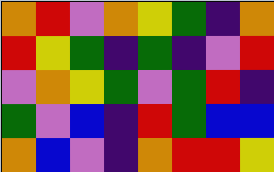[["orange", "red", "violet", "orange", "yellow", "green", "indigo", "orange"], ["red", "yellow", "green", "indigo", "green", "indigo", "violet", "red"], ["violet", "orange", "yellow", "green", "violet", "green", "red", "indigo"], ["green", "violet", "blue", "indigo", "red", "green", "blue", "blue"], ["orange", "blue", "violet", "indigo", "orange", "red", "red", "yellow"]]